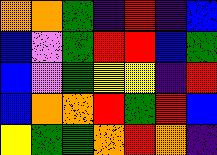[["orange", "orange", "green", "indigo", "red", "indigo", "blue"], ["blue", "violet", "green", "red", "red", "blue", "green"], ["blue", "violet", "green", "yellow", "yellow", "indigo", "red"], ["blue", "orange", "orange", "red", "green", "red", "blue"], ["yellow", "green", "green", "orange", "red", "orange", "indigo"]]